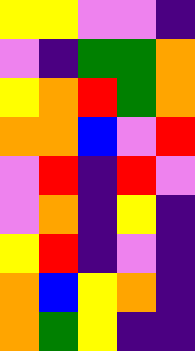[["yellow", "yellow", "violet", "violet", "indigo"], ["violet", "indigo", "green", "green", "orange"], ["yellow", "orange", "red", "green", "orange"], ["orange", "orange", "blue", "violet", "red"], ["violet", "red", "indigo", "red", "violet"], ["violet", "orange", "indigo", "yellow", "indigo"], ["yellow", "red", "indigo", "violet", "indigo"], ["orange", "blue", "yellow", "orange", "indigo"], ["orange", "green", "yellow", "indigo", "indigo"]]